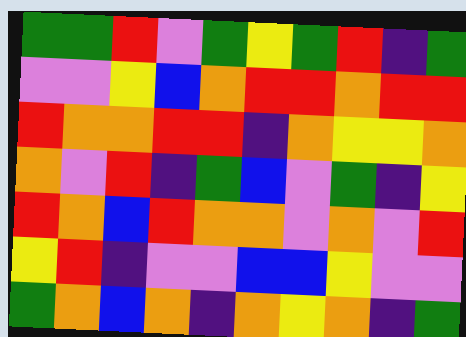[["green", "green", "red", "violet", "green", "yellow", "green", "red", "indigo", "green"], ["violet", "violet", "yellow", "blue", "orange", "red", "red", "orange", "red", "red"], ["red", "orange", "orange", "red", "red", "indigo", "orange", "yellow", "yellow", "orange"], ["orange", "violet", "red", "indigo", "green", "blue", "violet", "green", "indigo", "yellow"], ["red", "orange", "blue", "red", "orange", "orange", "violet", "orange", "violet", "red"], ["yellow", "red", "indigo", "violet", "violet", "blue", "blue", "yellow", "violet", "violet"], ["green", "orange", "blue", "orange", "indigo", "orange", "yellow", "orange", "indigo", "green"]]